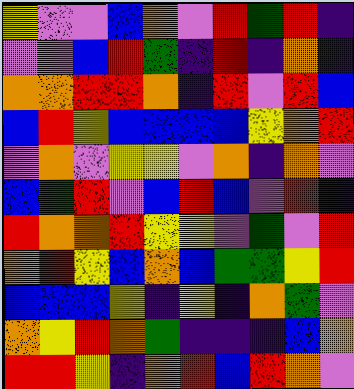[["yellow", "violet", "violet", "blue", "orange", "violet", "red", "green", "red", "indigo"], ["violet", "violet", "blue", "red", "green", "indigo", "red", "indigo", "orange", "indigo"], ["orange", "orange", "red", "red", "orange", "indigo", "red", "violet", "red", "blue"], ["blue", "red", "yellow", "blue", "blue", "blue", "blue", "yellow", "orange", "red"], ["violet", "orange", "violet", "yellow", "yellow", "violet", "orange", "indigo", "orange", "violet"], ["blue", "green", "red", "violet", "blue", "red", "blue", "violet", "red", "indigo"], ["red", "orange", "orange", "red", "yellow", "yellow", "violet", "green", "violet", "red"], ["orange", "red", "yellow", "blue", "orange", "blue", "green", "green", "yellow", "red"], ["blue", "blue", "blue", "yellow", "indigo", "yellow", "indigo", "orange", "green", "violet"], ["orange", "yellow", "red", "orange", "green", "indigo", "indigo", "indigo", "blue", "orange"], ["red", "red", "yellow", "indigo", "orange", "red", "blue", "red", "orange", "violet"]]